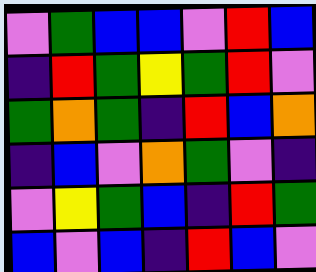[["violet", "green", "blue", "blue", "violet", "red", "blue"], ["indigo", "red", "green", "yellow", "green", "red", "violet"], ["green", "orange", "green", "indigo", "red", "blue", "orange"], ["indigo", "blue", "violet", "orange", "green", "violet", "indigo"], ["violet", "yellow", "green", "blue", "indigo", "red", "green"], ["blue", "violet", "blue", "indigo", "red", "blue", "violet"]]